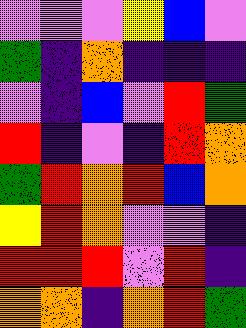[["violet", "violet", "violet", "yellow", "blue", "violet"], ["green", "indigo", "orange", "indigo", "indigo", "indigo"], ["violet", "indigo", "blue", "violet", "red", "green"], ["red", "indigo", "violet", "indigo", "red", "orange"], ["green", "red", "orange", "red", "blue", "orange"], ["yellow", "red", "orange", "violet", "violet", "indigo"], ["red", "red", "red", "violet", "red", "indigo"], ["orange", "orange", "indigo", "orange", "red", "green"]]